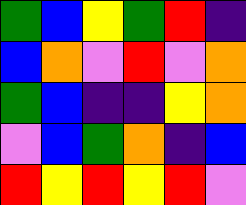[["green", "blue", "yellow", "green", "red", "indigo"], ["blue", "orange", "violet", "red", "violet", "orange"], ["green", "blue", "indigo", "indigo", "yellow", "orange"], ["violet", "blue", "green", "orange", "indigo", "blue"], ["red", "yellow", "red", "yellow", "red", "violet"]]